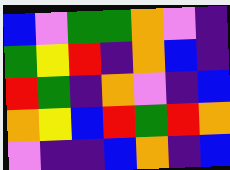[["blue", "violet", "green", "green", "orange", "violet", "indigo"], ["green", "yellow", "red", "indigo", "orange", "blue", "indigo"], ["red", "green", "indigo", "orange", "violet", "indigo", "blue"], ["orange", "yellow", "blue", "red", "green", "red", "orange"], ["violet", "indigo", "indigo", "blue", "orange", "indigo", "blue"]]